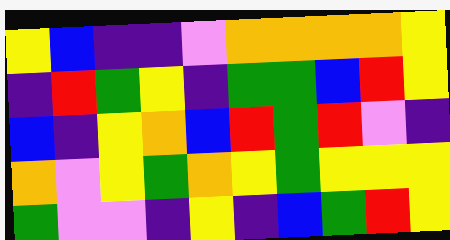[["yellow", "blue", "indigo", "indigo", "violet", "orange", "orange", "orange", "orange", "yellow"], ["indigo", "red", "green", "yellow", "indigo", "green", "green", "blue", "red", "yellow"], ["blue", "indigo", "yellow", "orange", "blue", "red", "green", "red", "violet", "indigo"], ["orange", "violet", "yellow", "green", "orange", "yellow", "green", "yellow", "yellow", "yellow"], ["green", "violet", "violet", "indigo", "yellow", "indigo", "blue", "green", "red", "yellow"]]